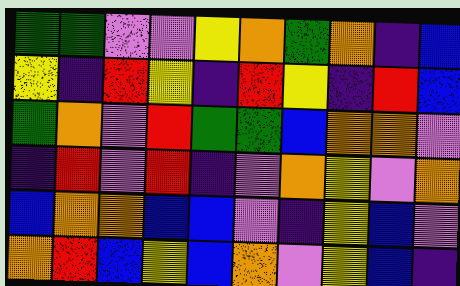[["green", "green", "violet", "violet", "yellow", "orange", "green", "orange", "indigo", "blue"], ["yellow", "indigo", "red", "yellow", "indigo", "red", "yellow", "indigo", "red", "blue"], ["green", "orange", "violet", "red", "green", "green", "blue", "orange", "orange", "violet"], ["indigo", "red", "violet", "red", "indigo", "violet", "orange", "yellow", "violet", "orange"], ["blue", "orange", "orange", "blue", "blue", "violet", "indigo", "yellow", "blue", "violet"], ["orange", "red", "blue", "yellow", "blue", "orange", "violet", "yellow", "blue", "indigo"]]